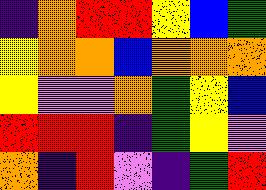[["indigo", "orange", "red", "red", "yellow", "blue", "green"], ["yellow", "orange", "orange", "blue", "orange", "orange", "orange"], ["yellow", "violet", "violet", "orange", "green", "yellow", "blue"], ["red", "red", "red", "indigo", "green", "yellow", "violet"], ["orange", "indigo", "red", "violet", "indigo", "green", "red"]]